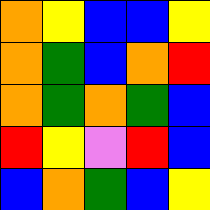[["orange", "yellow", "blue", "blue", "yellow"], ["orange", "green", "blue", "orange", "red"], ["orange", "green", "orange", "green", "blue"], ["red", "yellow", "violet", "red", "blue"], ["blue", "orange", "green", "blue", "yellow"]]